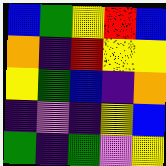[["blue", "green", "yellow", "red", "blue"], ["orange", "indigo", "red", "yellow", "yellow"], ["yellow", "green", "blue", "indigo", "orange"], ["indigo", "violet", "indigo", "yellow", "blue"], ["green", "indigo", "green", "violet", "yellow"]]